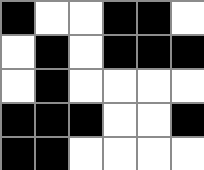[["black", "white", "white", "black", "black", "white"], ["white", "black", "white", "black", "black", "black"], ["white", "black", "white", "white", "white", "white"], ["black", "black", "black", "white", "white", "black"], ["black", "black", "white", "white", "white", "white"]]